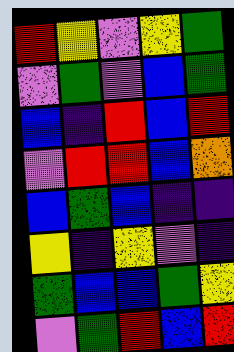[["red", "yellow", "violet", "yellow", "green"], ["violet", "green", "violet", "blue", "green"], ["blue", "indigo", "red", "blue", "red"], ["violet", "red", "red", "blue", "orange"], ["blue", "green", "blue", "indigo", "indigo"], ["yellow", "indigo", "yellow", "violet", "indigo"], ["green", "blue", "blue", "green", "yellow"], ["violet", "green", "red", "blue", "red"]]